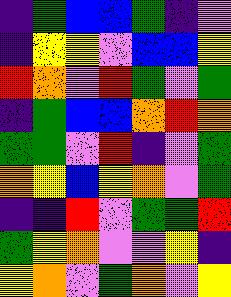[["indigo", "green", "blue", "blue", "green", "indigo", "violet"], ["indigo", "yellow", "yellow", "violet", "blue", "blue", "yellow"], ["red", "orange", "violet", "red", "green", "violet", "green"], ["indigo", "green", "blue", "blue", "orange", "red", "orange"], ["green", "green", "violet", "red", "indigo", "violet", "green"], ["orange", "yellow", "blue", "yellow", "orange", "violet", "green"], ["indigo", "indigo", "red", "violet", "green", "green", "red"], ["green", "yellow", "orange", "violet", "violet", "yellow", "indigo"], ["yellow", "orange", "violet", "green", "orange", "violet", "yellow"]]